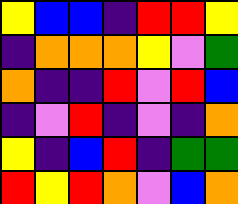[["yellow", "blue", "blue", "indigo", "red", "red", "yellow"], ["indigo", "orange", "orange", "orange", "yellow", "violet", "green"], ["orange", "indigo", "indigo", "red", "violet", "red", "blue"], ["indigo", "violet", "red", "indigo", "violet", "indigo", "orange"], ["yellow", "indigo", "blue", "red", "indigo", "green", "green"], ["red", "yellow", "red", "orange", "violet", "blue", "orange"]]